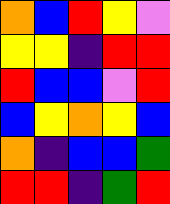[["orange", "blue", "red", "yellow", "violet"], ["yellow", "yellow", "indigo", "red", "red"], ["red", "blue", "blue", "violet", "red"], ["blue", "yellow", "orange", "yellow", "blue"], ["orange", "indigo", "blue", "blue", "green"], ["red", "red", "indigo", "green", "red"]]